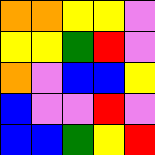[["orange", "orange", "yellow", "yellow", "violet"], ["yellow", "yellow", "green", "red", "violet"], ["orange", "violet", "blue", "blue", "yellow"], ["blue", "violet", "violet", "red", "violet"], ["blue", "blue", "green", "yellow", "red"]]